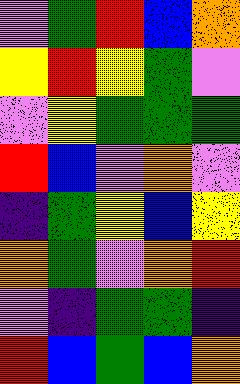[["violet", "green", "red", "blue", "orange"], ["yellow", "red", "yellow", "green", "violet"], ["violet", "yellow", "green", "green", "green"], ["red", "blue", "violet", "orange", "violet"], ["indigo", "green", "yellow", "blue", "yellow"], ["orange", "green", "violet", "orange", "red"], ["violet", "indigo", "green", "green", "indigo"], ["red", "blue", "green", "blue", "orange"]]